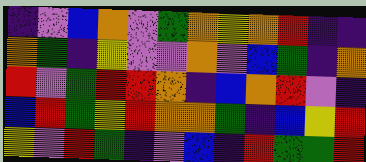[["indigo", "violet", "blue", "orange", "violet", "green", "orange", "yellow", "orange", "red", "indigo", "indigo"], ["orange", "green", "indigo", "yellow", "violet", "violet", "orange", "violet", "blue", "green", "indigo", "orange"], ["red", "violet", "green", "red", "red", "orange", "indigo", "blue", "orange", "red", "violet", "indigo"], ["blue", "red", "green", "yellow", "red", "orange", "orange", "green", "indigo", "blue", "yellow", "red"], ["yellow", "violet", "red", "green", "indigo", "violet", "blue", "indigo", "red", "green", "green", "red"]]